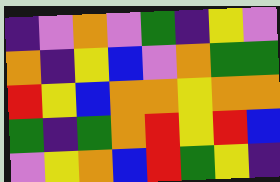[["indigo", "violet", "orange", "violet", "green", "indigo", "yellow", "violet"], ["orange", "indigo", "yellow", "blue", "violet", "orange", "green", "green"], ["red", "yellow", "blue", "orange", "orange", "yellow", "orange", "orange"], ["green", "indigo", "green", "orange", "red", "yellow", "red", "blue"], ["violet", "yellow", "orange", "blue", "red", "green", "yellow", "indigo"]]